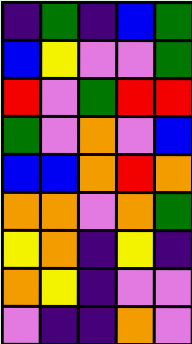[["indigo", "green", "indigo", "blue", "green"], ["blue", "yellow", "violet", "violet", "green"], ["red", "violet", "green", "red", "red"], ["green", "violet", "orange", "violet", "blue"], ["blue", "blue", "orange", "red", "orange"], ["orange", "orange", "violet", "orange", "green"], ["yellow", "orange", "indigo", "yellow", "indigo"], ["orange", "yellow", "indigo", "violet", "violet"], ["violet", "indigo", "indigo", "orange", "violet"]]